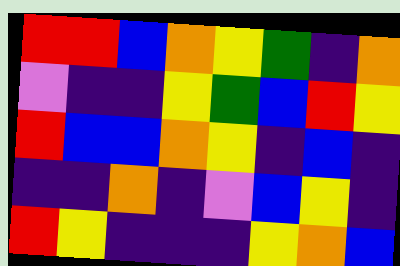[["red", "red", "blue", "orange", "yellow", "green", "indigo", "orange"], ["violet", "indigo", "indigo", "yellow", "green", "blue", "red", "yellow"], ["red", "blue", "blue", "orange", "yellow", "indigo", "blue", "indigo"], ["indigo", "indigo", "orange", "indigo", "violet", "blue", "yellow", "indigo"], ["red", "yellow", "indigo", "indigo", "indigo", "yellow", "orange", "blue"]]